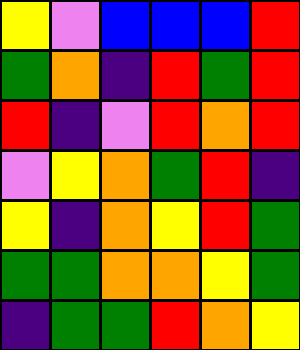[["yellow", "violet", "blue", "blue", "blue", "red"], ["green", "orange", "indigo", "red", "green", "red"], ["red", "indigo", "violet", "red", "orange", "red"], ["violet", "yellow", "orange", "green", "red", "indigo"], ["yellow", "indigo", "orange", "yellow", "red", "green"], ["green", "green", "orange", "orange", "yellow", "green"], ["indigo", "green", "green", "red", "orange", "yellow"]]